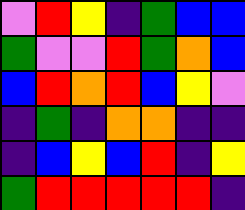[["violet", "red", "yellow", "indigo", "green", "blue", "blue"], ["green", "violet", "violet", "red", "green", "orange", "blue"], ["blue", "red", "orange", "red", "blue", "yellow", "violet"], ["indigo", "green", "indigo", "orange", "orange", "indigo", "indigo"], ["indigo", "blue", "yellow", "blue", "red", "indigo", "yellow"], ["green", "red", "red", "red", "red", "red", "indigo"]]